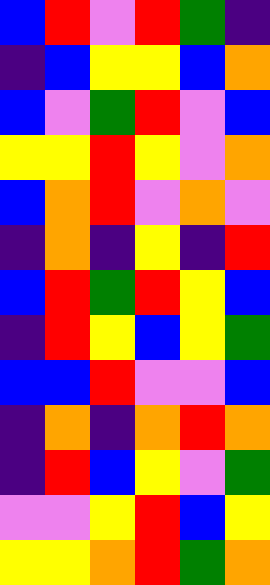[["blue", "red", "violet", "red", "green", "indigo"], ["indigo", "blue", "yellow", "yellow", "blue", "orange"], ["blue", "violet", "green", "red", "violet", "blue"], ["yellow", "yellow", "red", "yellow", "violet", "orange"], ["blue", "orange", "red", "violet", "orange", "violet"], ["indigo", "orange", "indigo", "yellow", "indigo", "red"], ["blue", "red", "green", "red", "yellow", "blue"], ["indigo", "red", "yellow", "blue", "yellow", "green"], ["blue", "blue", "red", "violet", "violet", "blue"], ["indigo", "orange", "indigo", "orange", "red", "orange"], ["indigo", "red", "blue", "yellow", "violet", "green"], ["violet", "violet", "yellow", "red", "blue", "yellow"], ["yellow", "yellow", "orange", "red", "green", "orange"]]